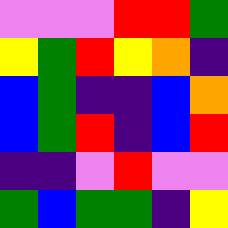[["violet", "violet", "violet", "red", "red", "green"], ["yellow", "green", "red", "yellow", "orange", "indigo"], ["blue", "green", "indigo", "indigo", "blue", "orange"], ["blue", "green", "red", "indigo", "blue", "red"], ["indigo", "indigo", "violet", "red", "violet", "violet"], ["green", "blue", "green", "green", "indigo", "yellow"]]